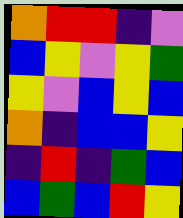[["orange", "red", "red", "indigo", "violet"], ["blue", "yellow", "violet", "yellow", "green"], ["yellow", "violet", "blue", "yellow", "blue"], ["orange", "indigo", "blue", "blue", "yellow"], ["indigo", "red", "indigo", "green", "blue"], ["blue", "green", "blue", "red", "yellow"]]